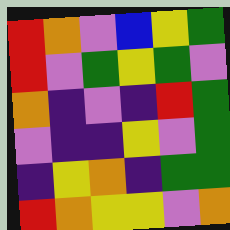[["red", "orange", "violet", "blue", "yellow", "green"], ["red", "violet", "green", "yellow", "green", "violet"], ["orange", "indigo", "violet", "indigo", "red", "green"], ["violet", "indigo", "indigo", "yellow", "violet", "green"], ["indigo", "yellow", "orange", "indigo", "green", "green"], ["red", "orange", "yellow", "yellow", "violet", "orange"]]